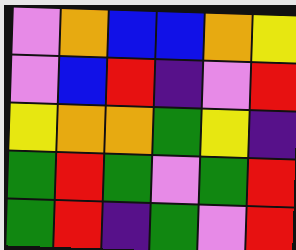[["violet", "orange", "blue", "blue", "orange", "yellow"], ["violet", "blue", "red", "indigo", "violet", "red"], ["yellow", "orange", "orange", "green", "yellow", "indigo"], ["green", "red", "green", "violet", "green", "red"], ["green", "red", "indigo", "green", "violet", "red"]]